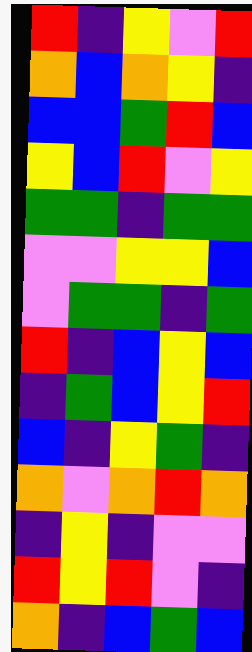[["red", "indigo", "yellow", "violet", "red"], ["orange", "blue", "orange", "yellow", "indigo"], ["blue", "blue", "green", "red", "blue"], ["yellow", "blue", "red", "violet", "yellow"], ["green", "green", "indigo", "green", "green"], ["violet", "violet", "yellow", "yellow", "blue"], ["violet", "green", "green", "indigo", "green"], ["red", "indigo", "blue", "yellow", "blue"], ["indigo", "green", "blue", "yellow", "red"], ["blue", "indigo", "yellow", "green", "indigo"], ["orange", "violet", "orange", "red", "orange"], ["indigo", "yellow", "indigo", "violet", "violet"], ["red", "yellow", "red", "violet", "indigo"], ["orange", "indigo", "blue", "green", "blue"]]